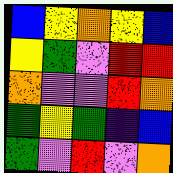[["blue", "yellow", "orange", "yellow", "blue"], ["yellow", "green", "violet", "red", "red"], ["orange", "violet", "violet", "red", "orange"], ["green", "yellow", "green", "indigo", "blue"], ["green", "violet", "red", "violet", "orange"]]